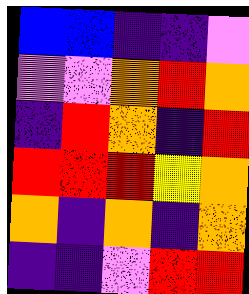[["blue", "blue", "indigo", "indigo", "violet"], ["violet", "violet", "orange", "red", "orange"], ["indigo", "red", "orange", "indigo", "red"], ["red", "red", "red", "yellow", "orange"], ["orange", "indigo", "orange", "indigo", "orange"], ["indigo", "indigo", "violet", "red", "red"]]